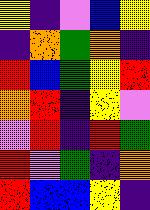[["yellow", "indigo", "violet", "blue", "yellow"], ["indigo", "orange", "green", "orange", "indigo"], ["red", "blue", "green", "yellow", "red"], ["orange", "red", "indigo", "yellow", "violet"], ["violet", "red", "indigo", "red", "green"], ["red", "violet", "green", "indigo", "orange"], ["red", "blue", "blue", "yellow", "indigo"]]